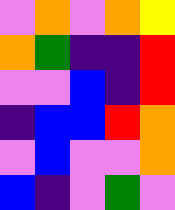[["violet", "orange", "violet", "orange", "yellow"], ["orange", "green", "indigo", "indigo", "red"], ["violet", "violet", "blue", "indigo", "red"], ["indigo", "blue", "blue", "red", "orange"], ["violet", "blue", "violet", "violet", "orange"], ["blue", "indigo", "violet", "green", "violet"]]